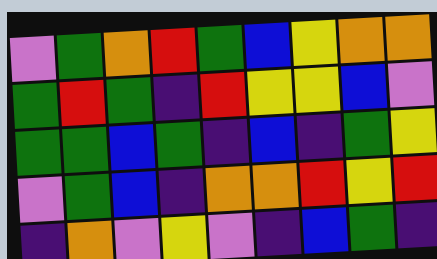[["violet", "green", "orange", "red", "green", "blue", "yellow", "orange", "orange"], ["green", "red", "green", "indigo", "red", "yellow", "yellow", "blue", "violet"], ["green", "green", "blue", "green", "indigo", "blue", "indigo", "green", "yellow"], ["violet", "green", "blue", "indigo", "orange", "orange", "red", "yellow", "red"], ["indigo", "orange", "violet", "yellow", "violet", "indigo", "blue", "green", "indigo"]]